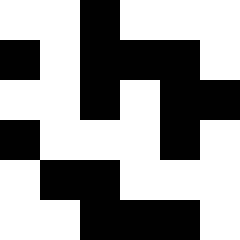[["white", "white", "black", "white", "white", "white"], ["black", "white", "black", "black", "black", "white"], ["white", "white", "black", "white", "black", "black"], ["black", "white", "white", "white", "black", "white"], ["white", "black", "black", "white", "white", "white"], ["white", "white", "black", "black", "black", "white"]]